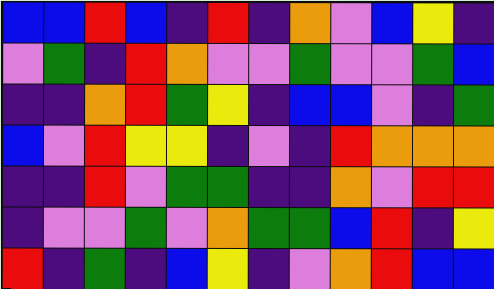[["blue", "blue", "red", "blue", "indigo", "red", "indigo", "orange", "violet", "blue", "yellow", "indigo"], ["violet", "green", "indigo", "red", "orange", "violet", "violet", "green", "violet", "violet", "green", "blue"], ["indigo", "indigo", "orange", "red", "green", "yellow", "indigo", "blue", "blue", "violet", "indigo", "green"], ["blue", "violet", "red", "yellow", "yellow", "indigo", "violet", "indigo", "red", "orange", "orange", "orange"], ["indigo", "indigo", "red", "violet", "green", "green", "indigo", "indigo", "orange", "violet", "red", "red"], ["indigo", "violet", "violet", "green", "violet", "orange", "green", "green", "blue", "red", "indigo", "yellow"], ["red", "indigo", "green", "indigo", "blue", "yellow", "indigo", "violet", "orange", "red", "blue", "blue"]]